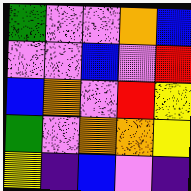[["green", "violet", "violet", "orange", "blue"], ["violet", "violet", "blue", "violet", "red"], ["blue", "orange", "violet", "red", "yellow"], ["green", "violet", "orange", "orange", "yellow"], ["yellow", "indigo", "blue", "violet", "indigo"]]